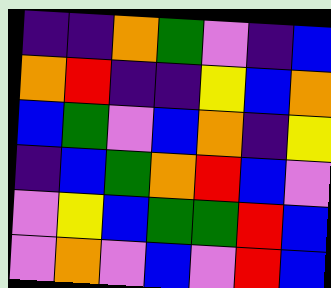[["indigo", "indigo", "orange", "green", "violet", "indigo", "blue"], ["orange", "red", "indigo", "indigo", "yellow", "blue", "orange"], ["blue", "green", "violet", "blue", "orange", "indigo", "yellow"], ["indigo", "blue", "green", "orange", "red", "blue", "violet"], ["violet", "yellow", "blue", "green", "green", "red", "blue"], ["violet", "orange", "violet", "blue", "violet", "red", "blue"]]